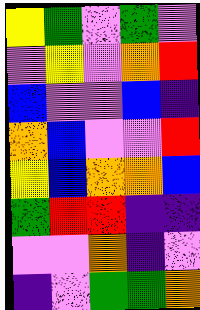[["yellow", "green", "violet", "green", "violet"], ["violet", "yellow", "violet", "orange", "red"], ["blue", "violet", "violet", "blue", "indigo"], ["orange", "blue", "violet", "violet", "red"], ["yellow", "blue", "orange", "orange", "blue"], ["green", "red", "red", "indigo", "indigo"], ["violet", "violet", "orange", "indigo", "violet"], ["indigo", "violet", "green", "green", "orange"]]